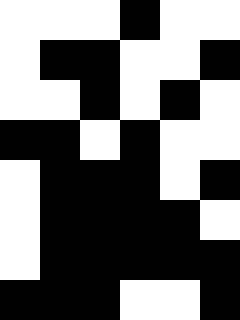[["white", "white", "white", "black", "white", "white"], ["white", "black", "black", "white", "white", "black"], ["white", "white", "black", "white", "black", "white"], ["black", "black", "white", "black", "white", "white"], ["white", "black", "black", "black", "white", "black"], ["white", "black", "black", "black", "black", "white"], ["white", "black", "black", "black", "black", "black"], ["black", "black", "black", "white", "white", "black"]]